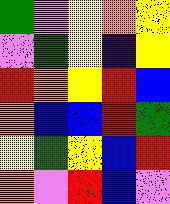[["green", "violet", "yellow", "orange", "yellow"], ["violet", "green", "yellow", "indigo", "yellow"], ["red", "orange", "yellow", "red", "blue"], ["orange", "blue", "blue", "red", "green"], ["yellow", "green", "yellow", "blue", "red"], ["orange", "violet", "red", "blue", "violet"]]